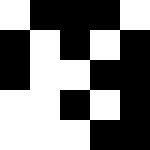[["white", "black", "black", "black", "white"], ["black", "white", "black", "white", "black"], ["black", "white", "white", "black", "black"], ["white", "white", "black", "white", "black"], ["white", "white", "white", "black", "black"]]